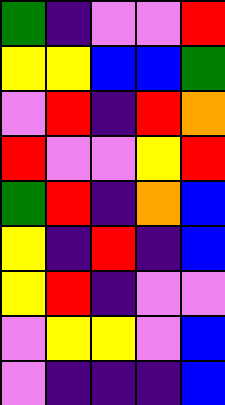[["green", "indigo", "violet", "violet", "red"], ["yellow", "yellow", "blue", "blue", "green"], ["violet", "red", "indigo", "red", "orange"], ["red", "violet", "violet", "yellow", "red"], ["green", "red", "indigo", "orange", "blue"], ["yellow", "indigo", "red", "indigo", "blue"], ["yellow", "red", "indigo", "violet", "violet"], ["violet", "yellow", "yellow", "violet", "blue"], ["violet", "indigo", "indigo", "indigo", "blue"]]